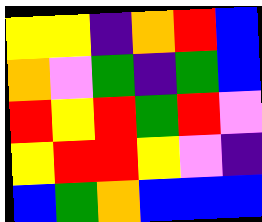[["yellow", "yellow", "indigo", "orange", "red", "blue"], ["orange", "violet", "green", "indigo", "green", "blue"], ["red", "yellow", "red", "green", "red", "violet"], ["yellow", "red", "red", "yellow", "violet", "indigo"], ["blue", "green", "orange", "blue", "blue", "blue"]]